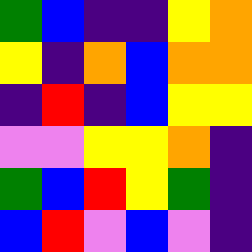[["green", "blue", "indigo", "indigo", "yellow", "orange"], ["yellow", "indigo", "orange", "blue", "orange", "orange"], ["indigo", "red", "indigo", "blue", "yellow", "yellow"], ["violet", "violet", "yellow", "yellow", "orange", "indigo"], ["green", "blue", "red", "yellow", "green", "indigo"], ["blue", "red", "violet", "blue", "violet", "indigo"]]